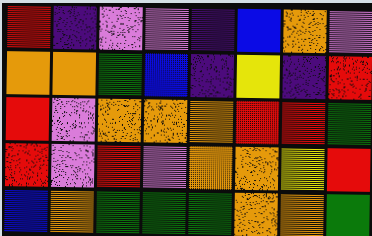[["red", "indigo", "violet", "violet", "indigo", "blue", "orange", "violet"], ["orange", "orange", "green", "blue", "indigo", "yellow", "indigo", "red"], ["red", "violet", "orange", "orange", "orange", "red", "red", "green"], ["red", "violet", "red", "violet", "orange", "orange", "yellow", "red"], ["blue", "orange", "green", "green", "green", "orange", "orange", "green"]]